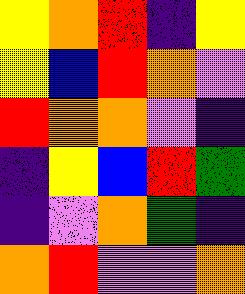[["yellow", "orange", "red", "indigo", "yellow"], ["yellow", "blue", "red", "orange", "violet"], ["red", "orange", "orange", "violet", "indigo"], ["indigo", "yellow", "blue", "red", "green"], ["indigo", "violet", "orange", "green", "indigo"], ["orange", "red", "violet", "violet", "orange"]]